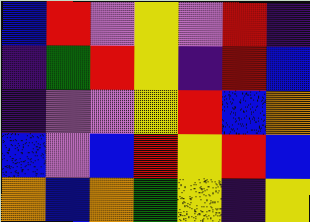[["blue", "red", "violet", "yellow", "violet", "red", "indigo"], ["indigo", "green", "red", "yellow", "indigo", "red", "blue"], ["indigo", "violet", "violet", "yellow", "red", "blue", "orange"], ["blue", "violet", "blue", "red", "yellow", "red", "blue"], ["orange", "blue", "orange", "green", "yellow", "indigo", "yellow"]]